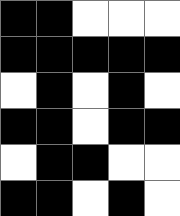[["black", "black", "white", "white", "white"], ["black", "black", "black", "black", "black"], ["white", "black", "white", "black", "white"], ["black", "black", "white", "black", "black"], ["white", "black", "black", "white", "white"], ["black", "black", "white", "black", "white"]]